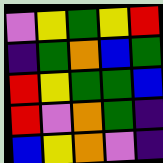[["violet", "yellow", "green", "yellow", "red"], ["indigo", "green", "orange", "blue", "green"], ["red", "yellow", "green", "green", "blue"], ["red", "violet", "orange", "green", "indigo"], ["blue", "yellow", "orange", "violet", "indigo"]]